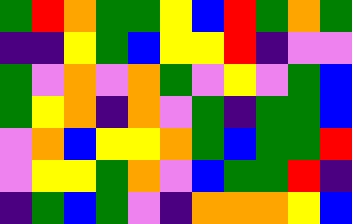[["green", "red", "orange", "green", "green", "yellow", "blue", "red", "green", "orange", "green"], ["indigo", "indigo", "yellow", "green", "blue", "yellow", "yellow", "red", "indigo", "violet", "violet"], ["green", "violet", "orange", "violet", "orange", "green", "violet", "yellow", "violet", "green", "blue"], ["green", "yellow", "orange", "indigo", "orange", "violet", "green", "indigo", "green", "green", "blue"], ["violet", "orange", "blue", "yellow", "yellow", "orange", "green", "blue", "green", "green", "red"], ["violet", "yellow", "yellow", "green", "orange", "violet", "blue", "green", "green", "red", "indigo"], ["indigo", "green", "blue", "green", "violet", "indigo", "orange", "orange", "orange", "yellow", "blue"]]